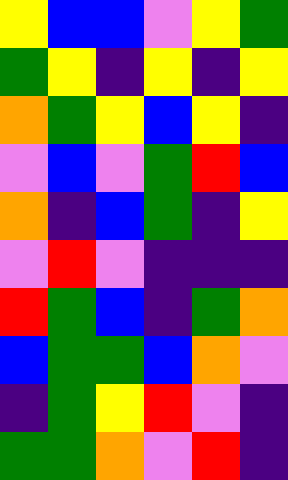[["yellow", "blue", "blue", "violet", "yellow", "green"], ["green", "yellow", "indigo", "yellow", "indigo", "yellow"], ["orange", "green", "yellow", "blue", "yellow", "indigo"], ["violet", "blue", "violet", "green", "red", "blue"], ["orange", "indigo", "blue", "green", "indigo", "yellow"], ["violet", "red", "violet", "indigo", "indigo", "indigo"], ["red", "green", "blue", "indigo", "green", "orange"], ["blue", "green", "green", "blue", "orange", "violet"], ["indigo", "green", "yellow", "red", "violet", "indigo"], ["green", "green", "orange", "violet", "red", "indigo"]]